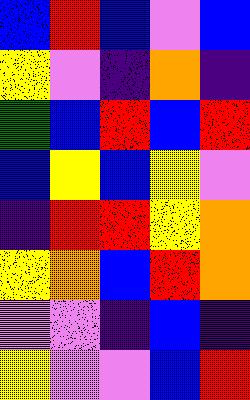[["blue", "red", "blue", "violet", "blue"], ["yellow", "violet", "indigo", "orange", "indigo"], ["green", "blue", "red", "blue", "red"], ["blue", "yellow", "blue", "yellow", "violet"], ["indigo", "red", "red", "yellow", "orange"], ["yellow", "orange", "blue", "red", "orange"], ["violet", "violet", "indigo", "blue", "indigo"], ["yellow", "violet", "violet", "blue", "red"]]